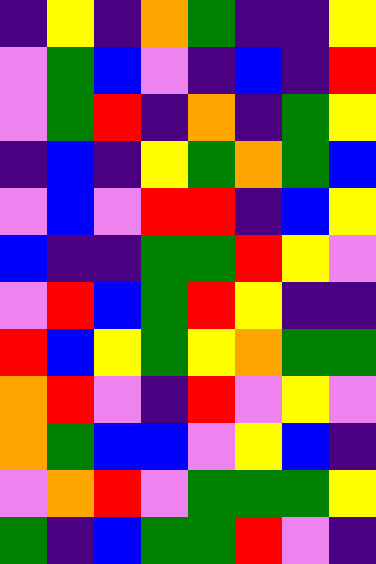[["indigo", "yellow", "indigo", "orange", "green", "indigo", "indigo", "yellow"], ["violet", "green", "blue", "violet", "indigo", "blue", "indigo", "red"], ["violet", "green", "red", "indigo", "orange", "indigo", "green", "yellow"], ["indigo", "blue", "indigo", "yellow", "green", "orange", "green", "blue"], ["violet", "blue", "violet", "red", "red", "indigo", "blue", "yellow"], ["blue", "indigo", "indigo", "green", "green", "red", "yellow", "violet"], ["violet", "red", "blue", "green", "red", "yellow", "indigo", "indigo"], ["red", "blue", "yellow", "green", "yellow", "orange", "green", "green"], ["orange", "red", "violet", "indigo", "red", "violet", "yellow", "violet"], ["orange", "green", "blue", "blue", "violet", "yellow", "blue", "indigo"], ["violet", "orange", "red", "violet", "green", "green", "green", "yellow"], ["green", "indigo", "blue", "green", "green", "red", "violet", "indigo"]]